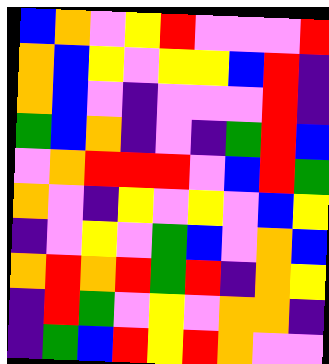[["blue", "orange", "violet", "yellow", "red", "violet", "violet", "violet", "red"], ["orange", "blue", "yellow", "violet", "yellow", "yellow", "blue", "red", "indigo"], ["orange", "blue", "violet", "indigo", "violet", "violet", "violet", "red", "indigo"], ["green", "blue", "orange", "indigo", "violet", "indigo", "green", "red", "blue"], ["violet", "orange", "red", "red", "red", "violet", "blue", "red", "green"], ["orange", "violet", "indigo", "yellow", "violet", "yellow", "violet", "blue", "yellow"], ["indigo", "violet", "yellow", "violet", "green", "blue", "violet", "orange", "blue"], ["orange", "red", "orange", "red", "green", "red", "indigo", "orange", "yellow"], ["indigo", "red", "green", "violet", "yellow", "violet", "orange", "orange", "indigo"], ["indigo", "green", "blue", "red", "yellow", "red", "orange", "violet", "violet"]]